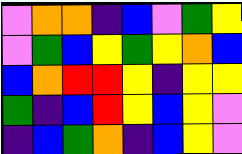[["violet", "orange", "orange", "indigo", "blue", "violet", "green", "yellow"], ["violet", "green", "blue", "yellow", "green", "yellow", "orange", "blue"], ["blue", "orange", "red", "red", "yellow", "indigo", "yellow", "yellow"], ["green", "indigo", "blue", "red", "yellow", "blue", "yellow", "violet"], ["indigo", "blue", "green", "orange", "indigo", "blue", "yellow", "violet"]]